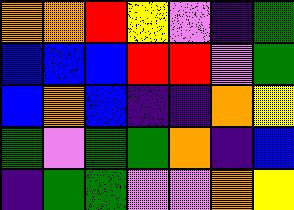[["orange", "orange", "red", "yellow", "violet", "indigo", "green"], ["blue", "blue", "blue", "red", "red", "violet", "green"], ["blue", "orange", "blue", "indigo", "indigo", "orange", "yellow"], ["green", "violet", "green", "green", "orange", "indigo", "blue"], ["indigo", "green", "green", "violet", "violet", "orange", "yellow"]]